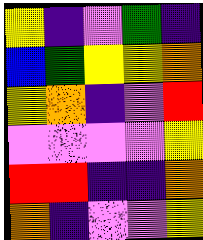[["yellow", "indigo", "violet", "green", "indigo"], ["blue", "green", "yellow", "yellow", "orange"], ["yellow", "orange", "indigo", "violet", "red"], ["violet", "violet", "violet", "violet", "yellow"], ["red", "red", "indigo", "indigo", "orange"], ["orange", "indigo", "violet", "violet", "yellow"]]